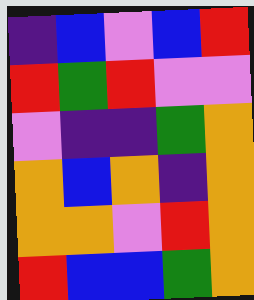[["indigo", "blue", "violet", "blue", "red"], ["red", "green", "red", "violet", "violet"], ["violet", "indigo", "indigo", "green", "orange"], ["orange", "blue", "orange", "indigo", "orange"], ["orange", "orange", "violet", "red", "orange"], ["red", "blue", "blue", "green", "orange"]]